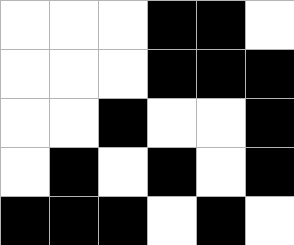[["white", "white", "white", "black", "black", "white"], ["white", "white", "white", "black", "black", "black"], ["white", "white", "black", "white", "white", "black"], ["white", "black", "white", "black", "white", "black"], ["black", "black", "black", "white", "black", "white"]]